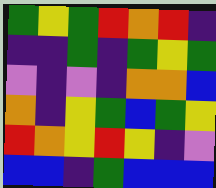[["green", "yellow", "green", "red", "orange", "red", "indigo"], ["indigo", "indigo", "green", "indigo", "green", "yellow", "green"], ["violet", "indigo", "violet", "indigo", "orange", "orange", "blue"], ["orange", "indigo", "yellow", "green", "blue", "green", "yellow"], ["red", "orange", "yellow", "red", "yellow", "indigo", "violet"], ["blue", "blue", "indigo", "green", "blue", "blue", "blue"]]